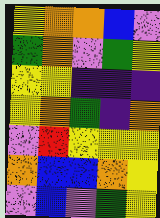[["yellow", "orange", "orange", "blue", "violet"], ["green", "orange", "violet", "green", "yellow"], ["yellow", "yellow", "indigo", "indigo", "indigo"], ["yellow", "orange", "green", "indigo", "orange"], ["violet", "red", "yellow", "yellow", "yellow"], ["orange", "blue", "blue", "orange", "yellow"], ["violet", "blue", "violet", "green", "yellow"]]